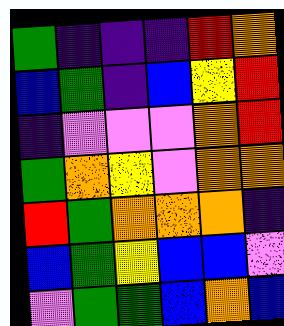[["green", "indigo", "indigo", "indigo", "red", "orange"], ["blue", "green", "indigo", "blue", "yellow", "red"], ["indigo", "violet", "violet", "violet", "orange", "red"], ["green", "orange", "yellow", "violet", "orange", "orange"], ["red", "green", "orange", "orange", "orange", "indigo"], ["blue", "green", "yellow", "blue", "blue", "violet"], ["violet", "green", "green", "blue", "orange", "blue"]]